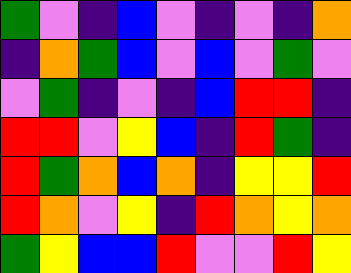[["green", "violet", "indigo", "blue", "violet", "indigo", "violet", "indigo", "orange"], ["indigo", "orange", "green", "blue", "violet", "blue", "violet", "green", "violet"], ["violet", "green", "indigo", "violet", "indigo", "blue", "red", "red", "indigo"], ["red", "red", "violet", "yellow", "blue", "indigo", "red", "green", "indigo"], ["red", "green", "orange", "blue", "orange", "indigo", "yellow", "yellow", "red"], ["red", "orange", "violet", "yellow", "indigo", "red", "orange", "yellow", "orange"], ["green", "yellow", "blue", "blue", "red", "violet", "violet", "red", "yellow"]]